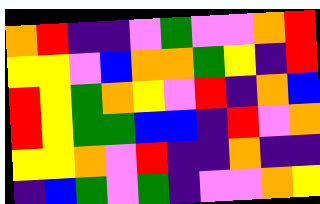[["orange", "red", "indigo", "indigo", "violet", "green", "violet", "violet", "orange", "red"], ["yellow", "yellow", "violet", "blue", "orange", "orange", "green", "yellow", "indigo", "red"], ["red", "yellow", "green", "orange", "yellow", "violet", "red", "indigo", "orange", "blue"], ["red", "yellow", "green", "green", "blue", "blue", "indigo", "red", "violet", "orange"], ["yellow", "yellow", "orange", "violet", "red", "indigo", "indigo", "orange", "indigo", "indigo"], ["indigo", "blue", "green", "violet", "green", "indigo", "violet", "violet", "orange", "yellow"]]